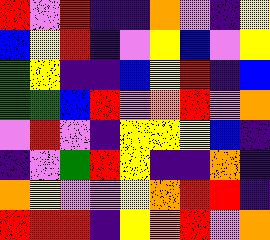[["red", "violet", "red", "indigo", "indigo", "orange", "violet", "indigo", "yellow"], ["blue", "yellow", "red", "indigo", "violet", "yellow", "blue", "violet", "yellow"], ["green", "yellow", "indigo", "indigo", "blue", "yellow", "red", "indigo", "blue"], ["green", "green", "blue", "red", "violet", "orange", "red", "violet", "orange"], ["violet", "red", "violet", "indigo", "yellow", "yellow", "yellow", "blue", "indigo"], ["indigo", "violet", "green", "red", "yellow", "indigo", "indigo", "orange", "indigo"], ["orange", "yellow", "violet", "violet", "yellow", "orange", "red", "red", "indigo"], ["red", "red", "red", "indigo", "yellow", "orange", "red", "violet", "orange"]]